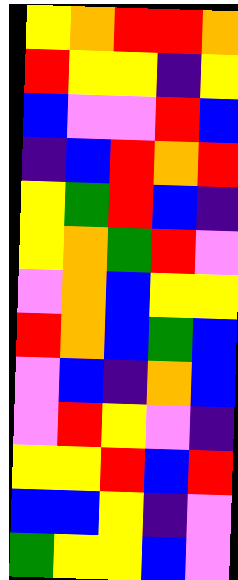[["yellow", "orange", "red", "red", "orange"], ["red", "yellow", "yellow", "indigo", "yellow"], ["blue", "violet", "violet", "red", "blue"], ["indigo", "blue", "red", "orange", "red"], ["yellow", "green", "red", "blue", "indigo"], ["yellow", "orange", "green", "red", "violet"], ["violet", "orange", "blue", "yellow", "yellow"], ["red", "orange", "blue", "green", "blue"], ["violet", "blue", "indigo", "orange", "blue"], ["violet", "red", "yellow", "violet", "indigo"], ["yellow", "yellow", "red", "blue", "red"], ["blue", "blue", "yellow", "indigo", "violet"], ["green", "yellow", "yellow", "blue", "violet"]]